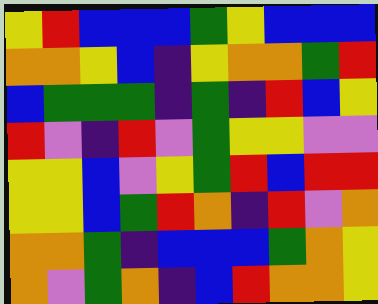[["yellow", "red", "blue", "blue", "blue", "green", "yellow", "blue", "blue", "blue"], ["orange", "orange", "yellow", "blue", "indigo", "yellow", "orange", "orange", "green", "red"], ["blue", "green", "green", "green", "indigo", "green", "indigo", "red", "blue", "yellow"], ["red", "violet", "indigo", "red", "violet", "green", "yellow", "yellow", "violet", "violet"], ["yellow", "yellow", "blue", "violet", "yellow", "green", "red", "blue", "red", "red"], ["yellow", "yellow", "blue", "green", "red", "orange", "indigo", "red", "violet", "orange"], ["orange", "orange", "green", "indigo", "blue", "blue", "blue", "green", "orange", "yellow"], ["orange", "violet", "green", "orange", "indigo", "blue", "red", "orange", "orange", "yellow"]]